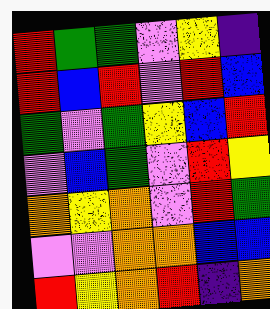[["red", "green", "green", "violet", "yellow", "indigo"], ["red", "blue", "red", "violet", "red", "blue"], ["green", "violet", "green", "yellow", "blue", "red"], ["violet", "blue", "green", "violet", "red", "yellow"], ["orange", "yellow", "orange", "violet", "red", "green"], ["violet", "violet", "orange", "orange", "blue", "blue"], ["red", "yellow", "orange", "red", "indigo", "orange"]]